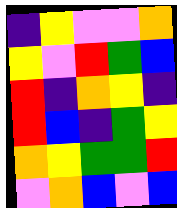[["indigo", "yellow", "violet", "violet", "orange"], ["yellow", "violet", "red", "green", "blue"], ["red", "indigo", "orange", "yellow", "indigo"], ["red", "blue", "indigo", "green", "yellow"], ["orange", "yellow", "green", "green", "red"], ["violet", "orange", "blue", "violet", "blue"]]